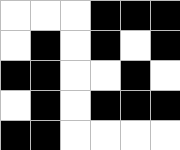[["white", "white", "white", "black", "black", "black"], ["white", "black", "white", "black", "white", "black"], ["black", "black", "white", "white", "black", "white"], ["white", "black", "white", "black", "black", "black"], ["black", "black", "white", "white", "white", "white"]]